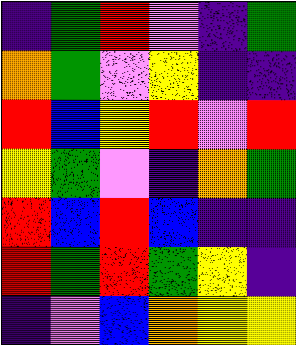[["indigo", "green", "red", "violet", "indigo", "green"], ["orange", "green", "violet", "yellow", "indigo", "indigo"], ["red", "blue", "yellow", "red", "violet", "red"], ["yellow", "green", "violet", "indigo", "orange", "green"], ["red", "blue", "red", "blue", "indigo", "indigo"], ["red", "green", "red", "green", "yellow", "indigo"], ["indigo", "violet", "blue", "orange", "yellow", "yellow"]]